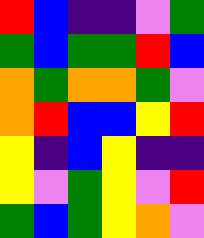[["red", "blue", "indigo", "indigo", "violet", "green"], ["green", "blue", "green", "green", "red", "blue"], ["orange", "green", "orange", "orange", "green", "violet"], ["orange", "red", "blue", "blue", "yellow", "red"], ["yellow", "indigo", "blue", "yellow", "indigo", "indigo"], ["yellow", "violet", "green", "yellow", "violet", "red"], ["green", "blue", "green", "yellow", "orange", "violet"]]